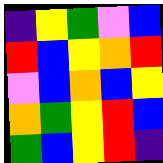[["indigo", "yellow", "green", "violet", "blue"], ["red", "blue", "yellow", "orange", "red"], ["violet", "blue", "orange", "blue", "yellow"], ["orange", "green", "yellow", "red", "blue"], ["green", "blue", "yellow", "red", "indigo"]]